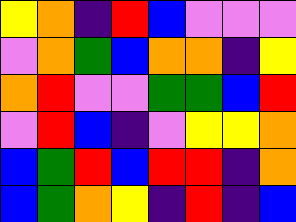[["yellow", "orange", "indigo", "red", "blue", "violet", "violet", "violet"], ["violet", "orange", "green", "blue", "orange", "orange", "indigo", "yellow"], ["orange", "red", "violet", "violet", "green", "green", "blue", "red"], ["violet", "red", "blue", "indigo", "violet", "yellow", "yellow", "orange"], ["blue", "green", "red", "blue", "red", "red", "indigo", "orange"], ["blue", "green", "orange", "yellow", "indigo", "red", "indigo", "blue"]]